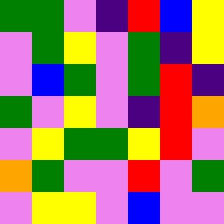[["green", "green", "violet", "indigo", "red", "blue", "yellow"], ["violet", "green", "yellow", "violet", "green", "indigo", "yellow"], ["violet", "blue", "green", "violet", "green", "red", "indigo"], ["green", "violet", "yellow", "violet", "indigo", "red", "orange"], ["violet", "yellow", "green", "green", "yellow", "red", "violet"], ["orange", "green", "violet", "violet", "red", "violet", "green"], ["violet", "yellow", "yellow", "violet", "blue", "violet", "violet"]]